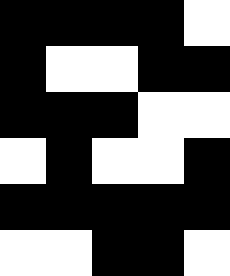[["black", "black", "black", "black", "white"], ["black", "white", "white", "black", "black"], ["black", "black", "black", "white", "white"], ["white", "black", "white", "white", "black"], ["black", "black", "black", "black", "black"], ["white", "white", "black", "black", "white"]]